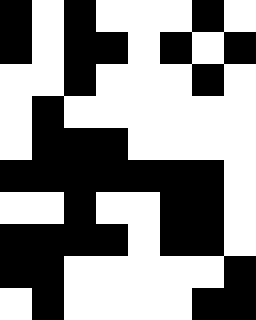[["black", "white", "black", "white", "white", "white", "black", "white"], ["black", "white", "black", "black", "white", "black", "white", "black"], ["white", "white", "black", "white", "white", "white", "black", "white"], ["white", "black", "white", "white", "white", "white", "white", "white"], ["white", "black", "black", "black", "white", "white", "white", "white"], ["black", "black", "black", "black", "black", "black", "black", "white"], ["white", "white", "black", "white", "white", "black", "black", "white"], ["black", "black", "black", "black", "white", "black", "black", "white"], ["black", "black", "white", "white", "white", "white", "white", "black"], ["white", "black", "white", "white", "white", "white", "black", "black"]]